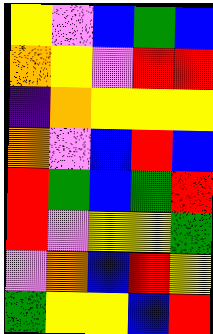[["yellow", "violet", "blue", "green", "blue"], ["orange", "yellow", "violet", "red", "red"], ["indigo", "orange", "yellow", "yellow", "yellow"], ["orange", "violet", "blue", "red", "blue"], ["red", "green", "blue", "green", "red"], ["red", "violet", "yellow", "yellow", "green"], ["violet", "orange", "blue", "red", "yellow"], ["green", "yellow", "yellow", "blue", "red"]]